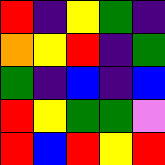[["red", "indigo", "yellow", "green", "indigo"], ["orange", "yellow", "red", "indigo", "green"], ["green", "indigo", "blue", "indigo", "blue"], ["red", "yellow", "green", "green", "violet"], ["red", "blue", "red", "yellow", "red"]]